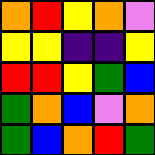[["orange", "red", "yellow", "orange", "violet"], ["yellow", "yellow", "indigo", "indigo", "yellow"], ["red", "red", "yellow", "green", "blue"], ["green", "orange", "blue", "violet", "orange"], ["green", "blue", "orange", "red", "green"]]